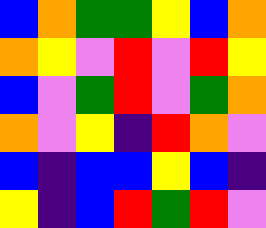[["blue", "orange", "green", "green", "yellow", "blue", "orange"], ["orange", "yellow", "violet", "red", "violet", "red", "yellow"], ["blue", "violet", "green", "red", "violet", "green", "orange"], ["orange", "violet", "yellow", "indigo", "red", "orange", "violet"], ["blue", "indigo", "blue", "blue", "yellow", "blue", "indigo"], ["yellow", "indigo", "blue", "red", "green", "red", "violet"]]